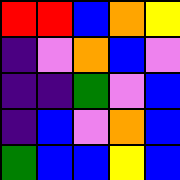[["red", "red", "blue", "orange", "yellow"], ["indigo", "violet", "orange", "blue", "violet"], ["indigo", "indigo", "green", "violet", "blue"], ["indigo", "blue", "violet", "orange", "blue"], ["green", "blue", "blue", "yellow", "blue"]]